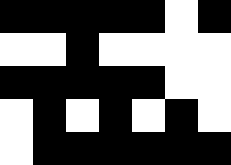[["black", "black", "black", "black", "black", "white", "black"], ["white", "white", "black", "white", "white", "white", "white"], ["black", "black", "black", "black", "black", "white", "white"], ["white", "black", "white", "black", "white", "black", "white"], ["white", "black", "black", "black", "black", "black", "black"]]